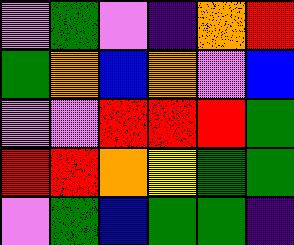[["violet", "green", "violet", "indigo", "orange", "red"], ["green", "orange", "blue", "orange", "violet", "blue"], ["violet", "violet", "red", "red", "red", "green"], ["red", "red", "orange", "yellow", "green", "green"], ["violet", "green", "blue", "green", "green", "indigo"]]